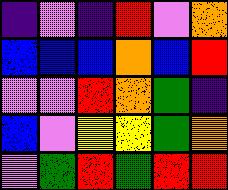[["indigo", "violet", "indigo", "red", "violet", "orange"], ["blue", "blue", "blue", "orange", "blue", "red"], ["violet", "violet", "red", "orange", "green", "indigo"], ["blue", "violet", "yellow", "yellow", "green", "orange"], ["violet", "green", "red", "green", "red", "red"]]